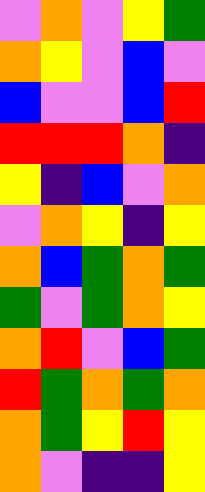[["violet", "orange", "violet", "yellow", "green"], ["orange", "yellow", "violet", "blue", "violet"], ["blue", "violet", "violet", "blue", "red"], ["red", "red", "red", "orange", "indigo"], ["yellow", "indigo", "blue", "violet", "orange"], ["violet", "orange", "yellow", "indigo", "yellow"], ["orange", "blue", "green", "orange", "green"], ["green", "violet", "green", "orange", "yellow"], ["orange", "red", "violet", "blue", "green"], ["red", "green", "orange", "green", "orange"], ["orange", "green", "yellow", "red", "yellow"], ["orange", "violet", "indigo", "indigo", "yellow"]]